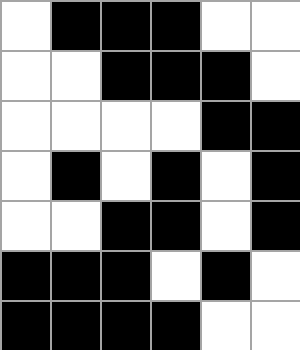[["white", "black", "black", "black", "white", "white"], ["white", "white", "black", "black", "black", "white"], ["white", "white", "white", "white", "black", "black"], ["white", "black", "white", "black", "white", "black"], ["white", "white", "black", "black", "white", "black"], ["black", "black", "black", "white", "black", "white"], ["black", "black", "black", "black", "white", "white"]]